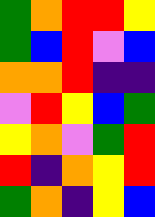[["green", "orange", "red", "red", "yellow"], ["green", "blue", "red", "violet", "blue"], ["orange", "orange", "red", "indigo", "indigo"], ["violet", "red", "yellow", "blue", "green"], ["yellow", "orange", "violet", "green", "red"], ["red", "indigo", "orange", "yellow", "red"], ["green", "orange", "indigo", "yellow", "blue"]]